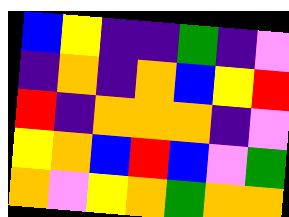[["blue", "yellow", "indigo", "indigo", "green", "indigo", "violet"], ["indigo", "orange", "indigo", "orange", "blue", "yellow", "red"], ["red", "indigo", "orange", "orange", "orange", "indigo", "violet"], ["yellow", "orange", "blue", "red", "blue", "violet", "green"], ["orange", "violet", "yellow", "orange", "green", "orange", "orange"]]